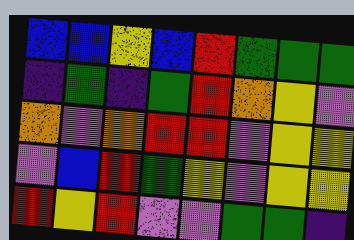[["blue", "blue", "yellow", "blue", "red", "green", "green", "green"], ["indigo", "green", "indigo", "green", "red", "orange", "yellow", "violet"], ["orange", "violet", "orange", "red", "red", "violet", "yellow", "yellow"], ["violet", "blue", "red", "green", "yellow", "violet", "yellow", "yellow"], ["red", "yellow", "red", "violet", "violet", "green", "green", "indigo"]]